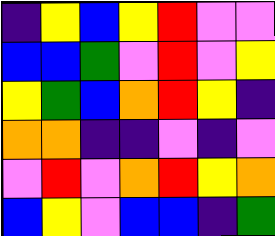[["indigo", "yellow", "blue", "yellow", "red", "violet", "violet"], ["blue", "blue", "green", "violet", "red", "violet", "yellow"], ["yellow", "green", "blue", "orange", "red", "yellow", "indigo"], ["orange", "orange", "indigo", "indigo", "violet", "indigo", "violet"], ["violet", "red", "violet", "orange", "red", "yellow", "orange"], ["blue", "yellow", "violet", "blue", "blue", "indigo", "green"]]